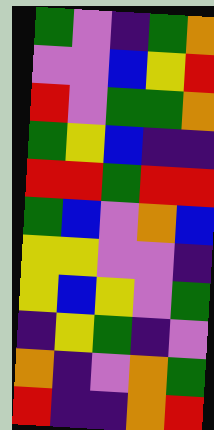[["green", "violet", "indigo", "green", "orange"], ["violet", "violet", "blue", "yellow", "red"], ["red", "violet", "green", "green", "orange"], ["green", "yellow", "blue", "indigo", "indigo"], ["red", "red", "green", "red", "red"], ["green", "blue", "violet", "orange", "blue"], ["yellow", "yellow", "violet", "violet", "indigo"], ["yellow", "blue", "yellow", "violet", "green"], ["indigo", "yellow", "green", "indigo", "violet"], ["orange", "indigo", "violet", "orange", "green"], ["red", "indigo", "indigo", "orange", "red"]]